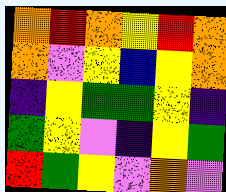[["orange", "red", "orange", "yellow", "red", "orange"], ["orange", "violet", "yellow", "blue", "yellow", "orange"], ["indigo", "yellow", "green", "green", "yellow", "indigo"], ["green", "yellow", "violet", "indigo", "yellow", "green"], ["red", "green", "yellow", "violet", "orange", "violet"]]